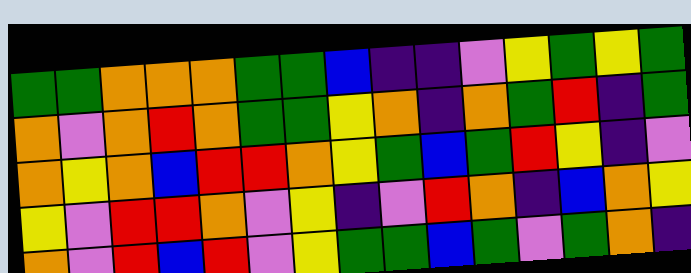[["green", "green", "orange", "orange", "orange", "green", "green", "blue", "indigo", "indigo", "violet", "yellow", "green", "yellow", "green"], ["orange", "violet", "orange", "red", "orange", "green", "green", "yellow", "orange", "indigo", "orange", "green", "red", "indigo", "green"], ["orange", "yellow", "orange", "blue", "red", "red", "orange", "yellow", "green", "blue", "green", "red", "yellow", "indigo", "violet"], ["yellow", "violet", "red", "red", "orange", "violet", "yellow", "indigo", "violet", "red", "orange", "indigo", "blue", "orange", "yellow"], ["orange", "violet", "red", "blue", "red", "violet", "yellow", "green", "green", "blue", "green", "violet", "green", "orange", "indigo"]]